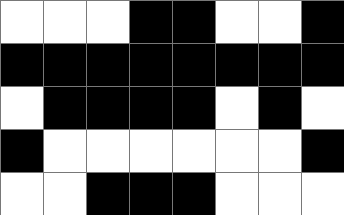[["white", "white", "white", "black", "black", "white", "white", "black"], ["black", "black", "black", "black", "black", "black", "black", "black"], ["white", "black", "black", "black", "black", "white", "black", "white"], ["black", "white", "white", "white", "white", "white", "white", "black"], ["white", "white", "black", "black", "black", "white", "white", "white"]]